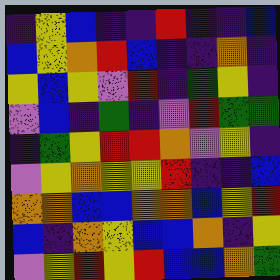[["indigo", "yellow", "blue", "indigo", "indigo", "red", "indigo", "indigo", "blue"], ["blue", "yellow", "orange", "red", "blue", "indigo", "indigo", "orange", "indigo"], ["yellow", "blue", "yellow", "violet", "red", "indigo", "green", "yellow", "indigo"], ["violet", "blue", "indigo", "green", "indigo", "violet", "red", "green", "green"], ["indigo", "green", "yellow", "red", "red", "orange", "violet", "yellow", "indigo"], ["violet", "yellow", "orange", "yellow", "yellow", "red", "indigo", "indigo", "blue"], ["orange", "orange", "blue", "blue", "orange", "orange", "blue", "yellow", "red"], ["blue", "indigo", "orange", "yellow", "blue", "blue", "orange", "indigo", "yellow"], ["violet", "yellow", "red", "yellow", "red", "blue", "blue", "orange", "green"]]